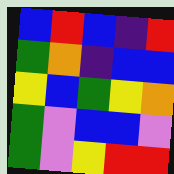[["blue", "red", "blue", "indigo", "red"], ["green", "orange", "indigo", "blue", "blue"], ["yellow", "blue", "green", "yellow", "orange"], ["green", "violet", "blue", "blue", "violet"], ["green", "violet", "yellow", "red", "red"]]